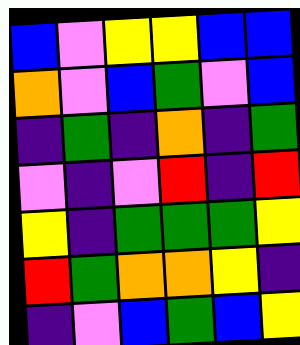[["blue", "violet", "yellow", "yellow", "blue", "blue"], ["orange", "violet", "blue", "green", "violet", "blue"], ["indigo", "green", "indigo", "orange", "indigo", "green"], ["violet", "indigo", "violet", "red", "indigo", "red"], ["yellow", "indigo", "green", "green", "green", "yellow"], ["red", "green", "orange", "orange", "yellow", "indigo"], ["indigo", "violet", "blue", "green", "blue", "yellow"]]